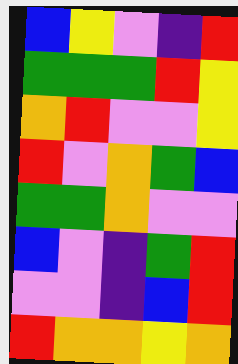[["blue", "yellow", "violet", "indigo", "red"], ["green", "green", "green", "red", "yellow"], ["orange", "red", "violet", "violet", "yellow"], ["red", "violet", "orange", "green", "blue"], ["green", "green", "orange", "violet", "violet"], ["blue", "violet", "indigo", "green", "red"], ["violet", "violet", "indigo", "blue", "red"], ["red", "orange", "orange", "yellow", "orange"]]